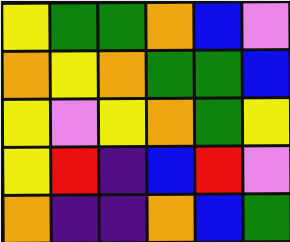[["yellow", "green", "green", "orange", "blue", "violet"], ["orange", "yellow", "orange", "green", "green", "blue"], ["yellow", "violet", "yellow", "orange", "green", "yellow"], ["yellow", "red", "indigo", "blue", "red", "violet"], ["orange", "indigo", "indigo", "orange", "blue", "green"]]